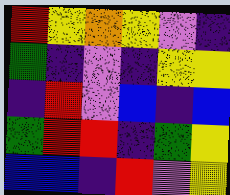[["red", "yellow", "orange", "yellow", "violet", "indigo"], ["green", "indigo", "violet", "indigo", "yellow", "yellow"], ["indigo", "red", "violet", "blue", "indigo", "blue"], ["green", "red", "red", "indigo", "green", "yellow"], ["blue", "blue", "indigo", "red", "violet", "yellow"]]